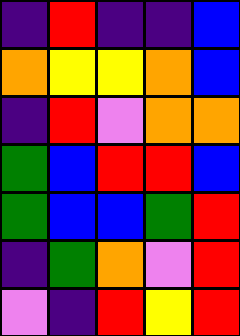[["indigo", "red", "indigo", "indigo", "blue"], ["orange", "yellow", "yellow", "orange", "blue"], ["indigo", "red", "violet", "orange", "orange"], ["green", "blue", "red", "red", "blue"], ["green", "blue", "blue", "green", "red"], ["indigo", "green", "orange", "violet", "red"], ["violet", "indigo", "red", "yellow", "red"]]